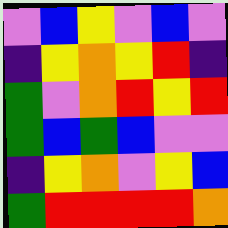[["violet", "blue", "yellow", "violet", "blue", "violet"], ["indigo", "yellow", "orange", "yellow", "red", "indigo"], ["green", "violet", "orange", "red", "yellow", "red"], ["green", "blue", "green", "blue", "violet", "violet"], ["indigo", "yellow", "orange", "violet", "yellow", "blue"], ["green", "red", "red", "red", "red", "orange"]]